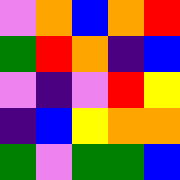[["violet", "orange", "blue", "orange", "red"], ["green", "red", "orange", "indigo", "blue"], ["violet", "indigo", "violet", "red", "yellow"], ["indigo", "blue", "yellow", "orange", "orange"], ["green", "violet", "green", "green", "blue"]]